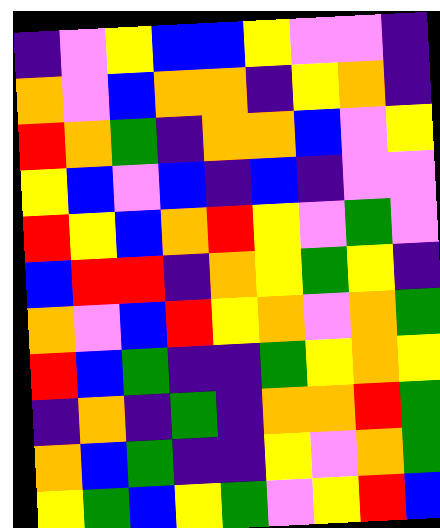[["indigo", "violet", "yellow", "blue", "blue", "yellow", "violet", "violet", "indigo"], ["orange", "violet", "blue", "orange", "orange", "indigo", "yellow", "orange", "indigo"], ["red", "orange", "green", "indigo", "orange", "orange", "blue", "violet", "yellow"], ["yellow", "blue", "violet", "blue", "indigo", "blue", "indigo", "violet", "violet"], ["red", "yellow", "blue", "orange", "red", "yellow", "violet", "green", "violet"], ["blue", "red", "red", "indigo", "orange", "yellow", "green", "yellow", "indigo"], ["orange", "violet", "blue", "red", "yellow", "orange", "violet", "orange", "green"], ["red", "blue", "green", "indigo", "indigo", "green", "yellow", "orange", "yellow"], ["indigo", "orange", "indigo", "green", "indigo", "orange", "orange", "red", "green"], ["orange", "blue", "green", "indigo", "indigo", "yellow", "violet", "orange", "green"], ["yellow", "green", "blue", "yellow", "green", "violet", "yellow", "red", "blue"]]